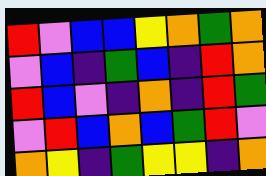[["red", "violet", "blue", "blue", "yellow", "orange", "green", "orange"], ["violet", "blue", "indigo", "green", "blue", "indigo", "red", "orange"], ["red", "blue", "violet", "indigo", "orange", "indigo", "red", "green"], ["violet", "red", "blue", "orange", "blue", "green", "red", "violet"], ["orange", "yellow", "indigo", "green", "yellow", "yellow", "indigo", "orange"]]